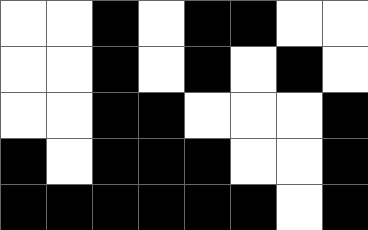[["white", "white", "black", "white", "black", "black", "white", "white"], ["white", "white", "black", "white", "black", "white", "black", "white"], ["white", "white", "black", "black", "white", "white", "white", "black"], ["black", "white", "black", "black", "black", "white", "white", "black"], ["black", "black", "black", "black", "black", "black", "white", "black"]]